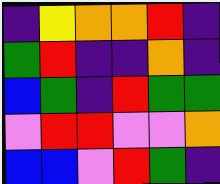[["indigo", "yellow", "orange", "orange", "red", "indigo"], ["green", "red", "indigo", "indigo", "orange", "indigo"], ["blue", "green", "indigo", "red", "green", "green"], ["violet", "red", "red", "violet", "violet", "orange"], ["blue", "blue", "violet", "red", "green", "indigo"]]